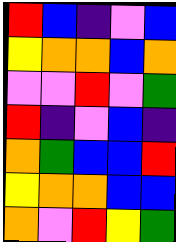[["red", "blue", "indigo", "violet", "blue"], ["yellow", "orange", "orange", "blue", "orange"], ["violet", "violet", "red", "violet", "green"], ["red", "indigo", "violet", "blue", "indigo"], ["orange", "green", "blue", "blue", "red"], ["yellow", "orange", "orange", "blue", "blue"], ["orange", "violet", "red", "yellow", "green"]]